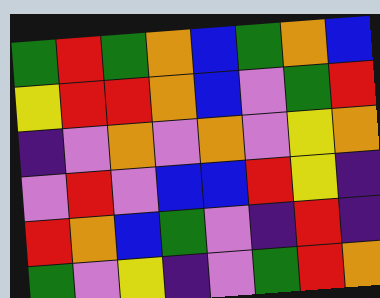[["green", "red", "green", "orange", "blue", "green", "orange", "blue"], ["yellow", "red", "red", "orange", "blue", "violet", "green", "red"], ["indigo", "violet", "orange", "violet", "orange", "violet", "yellow", "orange"], ["violet", "red", "violet", "blue", "blue", "red", "yellow", "indigo"], ["red", "orange", "blue", "green", "violet", "indigo", "red", "indigo"], ["green", "violet", "yellow", "indigo", "violet", "green", "red", "orange"]]